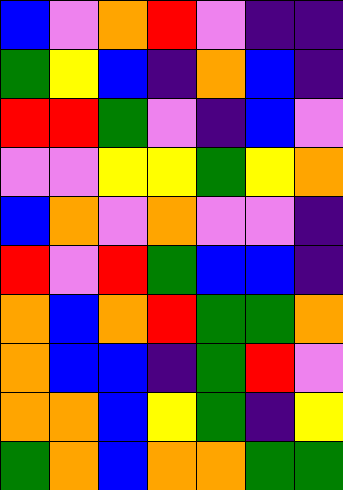[["blue", "violet", "orange", "red", "violet", "indigo", "indigo"], ["green", "yellow", "blue", "indigo", "orange", "blue", "indigo"], ["red", "red", "green", "violet", "indigo", "blue", "violet"], ["violet", "violet", "yellow", "yellow", "green", "yellow", "orange"], ["blue", "orange", "violet", "orange", "violet", "violet", "indigo"], ["red", "violet", "red", "green", "blue", "blue", "indigo"], ["orange", "blue", "orange", "red", "green", "green", "orange"], ["orange", "blue", "blue", "indigo", "green", "red", "violet"], ["orange", "orange", "blue", "yellow", "green", "indigo", "yellow"], ["green", "orange", "blue", "orange", "orange", "green", "green"]]